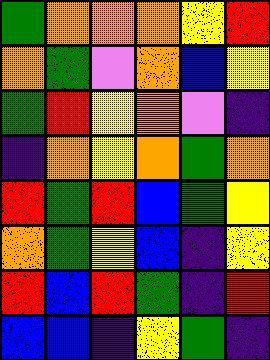[["green", "orange", "orange", "orange", "yellow", "red"], ["orange", "green", "violet", "orange", "blue", "yellow"], ["green", "red", "yellow", "orange", "violet", "indigo"], ["indigo", "orange", "yellow", "orange", "green", "orange"], ["red", "green", "red", "blue", "green", "yellow"], ["orange", "green", "yellow", "blue", "indigo", "yellow"], ["red", "blue", "red", "green", "indigo", "red"], ["blue", "blue", "indigo", "yellow", "green", "indigo"]]